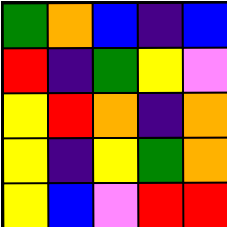[["green", "orange", "blue", "indigo", "blue"], ["red", "indigo", "green", "yellow", "violet"], ["yellow", "red", "orange", "indigo", "orange"], ["yellow", "indigo", "yellow", "green", "orange"], ["yellow", "blue", "violet", "red", "red"]]